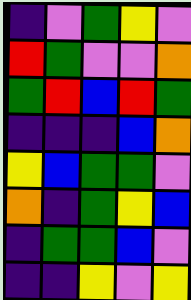[["indigo", "violet", "green", "yellow", "violet"], ["red", "green", "violet", "violet", "orange"], ["green", "red", "blue", "red", "green"], ["indigo", "indigo", "indigo", "blue", "orange"], ["yellow", "blue", "green", "green", "violet"], ["orange", "indigo", "green", "yellow", "blue"], ["indigo", "green", "green", "blue", "violet"], ["indigo", "indigo", "yellow", "violet", "yellow"]]